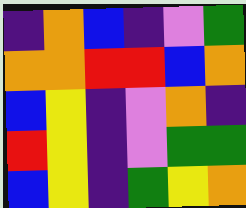[["indigo", "orange", "blue", "indigo", "violet", "green"], ["orange", "orange", "red", "red", "blue", "orange"], ["blue", "yellow", "indigo", "violet", "orange", "indigo"], ["red", "yellow", "indigo", "violet", "green", "green"], ["blue", "yellow", "indigo", "green", "yellow", "orange"]]